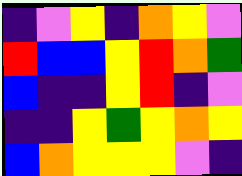[["indigo", "violet", "yellow", "indigo", "orange", "yellow", "violet"], ["red", "blue", "blue", "yellow", "red", "orange", "green"], ["blue", "indigo", "indigo", "yellow", "red", "indigo", "violet"], ["indigo", "indigo", "yellow", "green", "yellow", "orange", "yellow"], ["blue", "orange", "yellow", "yellow", "yellow", "violet", "indigo"]]